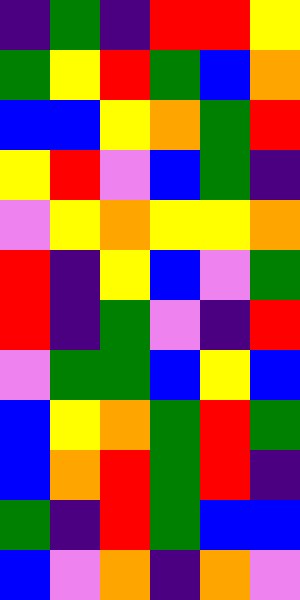[["indigo", "green", "indigo", "red", "red", "yellow"], ["green", "yellow", "red", "green", "blue", "orange"], ["blue", "blue", "yellow", "orange", "green", "red"], ["yellow", "red", "violet", "blue", "green", "indigo"], ["violet", "yellow", "orange", "yellow", "yellow", "orange"], ["red", "indigo", "yellow", "blue", "violet", "green"], ["red", "indigo", "green", "violet", "indigo", "red"], ["violet", "green", "green", "blue", "yellow", "blue"], ["blue", "yellow", "orange", "green", "red", "green"], ["blue", "orange", "red", "green", "red", "indigo"], ["green", "indigo", "red", "green", "blue", "blue"], ["blue", "violet", "orange", "indigo", "orange", "violet"]]